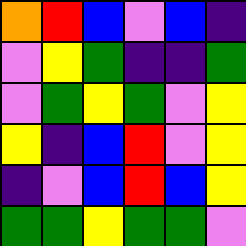[["orange", "red", "blue", "violet", "blue", "indigo"], ["violet", "yellow", "green", "indigo", "indigo", "green"], ["violet", "green", "yellow", "green", "violet", "yellow"], ["yellow", "indigo", "blue", "red", "violet", "yellow"], ["indigo", "violet", "blue", "red", "blue", "yellow"], ["green", "green", "yellow", "green", "green", "violet"]]